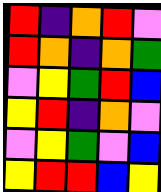[["red", "indigo", "orange", "red", "violet"], ["red", "orange", "indigo", "orange", "green"], ["violet", "yellow", "green", "red", "blue"], ["yellow", "red", "indigo", "orange", "violet"], ["violet", "yellow", "green", "violet", "blue"], ["yellow", "red", "red", "blue", "yellow"]]